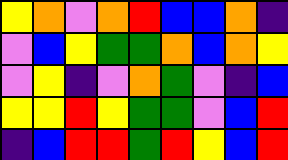[["yellow", "orange", "violet", "orange", "red", "blue", "blue", "orange", "indigo"], ["violet", "blue", "yellow", "green", "green", "orange", "blue", "orange", "yellow"], ["violet", "yellow", "indigo", "violet", "orange", "green", "violet", "indigo", "blue"], ["yellow", "yellow", "red", "yellow", "green", "green", "violet", "blue", "red"], ["indigo", "blue", "red", "red", "green", "red", "yellow", "blue", "red"]]